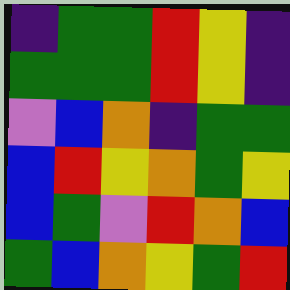[["indigo", "green", "green", "red", "yellow", "indigo"], ["green", "green", "green", "red", "yellow", "indigo"], ["violet", "blue", "orange", "indigo", "green", "green"], ["blue", "red", "yellow", "orange", "green", "yellow"], ["blue", "green", "violet", "red", "orange", "blue"], ["green", "blue", "orange", "yellow", "green", "red"]]